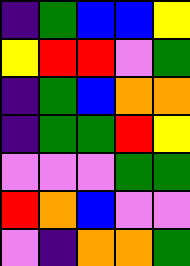[["indigo", "green", "blue", "blue", "yellow"], ["yellow", "red", "red", "violet", "green"], ["indigo", "green", "blue", "orange", "orange"], ["indigo", "green", "green", "red", "yellow"], ["violet", "violet", "violet", "green", "green"], ["red", "orange", "blue", "violet", "violet"], ["violet", "indigo", "orange", "orange", "green"]]